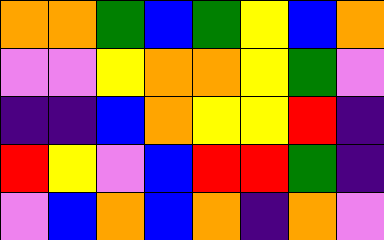[["orange", "orange", "green", "blue", "green", "yellow", "blue", "orange"], ["violet", "violet", "yellow", "orange", "orange", "yellow", "green", "violet"], ["indigo", "indigo", "blue", "orange", "yellow", "yellow", "red", "indigo"], ["red", "yellow", "violet", "blue", "red", "red", "green", "indigo"], ["violet", "blue", "orange", "blue", "orange", "indigo", "orange", "violet"]]